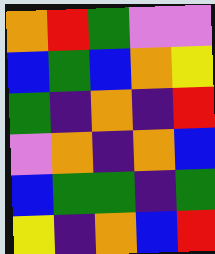[["orange", "red", "green", "violet", "violet"], ["blue", "green", "blue", "orange", "yellow"], ["green", "indigo", "orange", "indigo", "red"], ["violet", "orange", "indigo", "orange", "blue"], ["blue", "green", "green", "indigo", "green"], ["yellow", "indigo", "orange", "blue", "red"]]